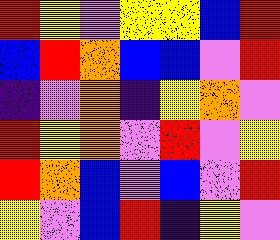[["red", "yellow", "violet", "yellow", "yellow", "blue", "red"], ["blue", "red", "orange", "blue", "blue", "violet", "red"], ["indigo", "violet", "orange", "indigo", "yellow", "orange", "violet"], ["red", "yellow", "orange", "violet", "red", "violet", "yellow"], ["red", "orange", "blue", "violet", "blue", "violet", "red"], ["yellow", "violet", "blue", "red", "indigo", "yellow", "violet"]]